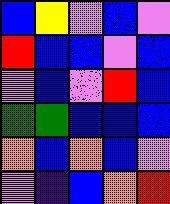[["blue", "yellow", "violet", "blue", "violet"], ["red", "blue", "blue", "violet", "blue"], ["violet", "blue", "violet", "red", "blue"], ["green", "green", "blue", "blue", "blue"], ["orange", "blue", "orange", "blue", "violet"], ["violet", "indigo", "blue", "orange", "red"]]